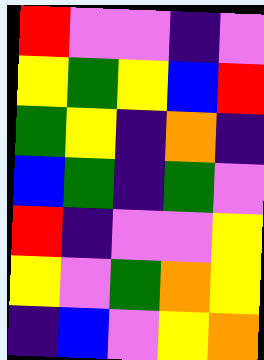[["red", "violet", "violet", "indigo", "violet"], ["yellow", "green", "yellow", "blue", "red"], ["green", "yellow", "indigo", "orange", "indigo"], ["blue", "green", "indigo", "green", "violet"], ["red", "indigo", "violet", "violet", "yellow"], ["yellow", "violet", "green", "orange", "yellow"], ["indigo", "blue", "violet", "yellow", "orange"]]